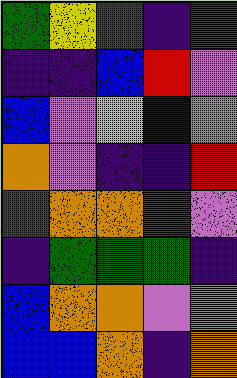[["green", "yellow", "green", "indigo", "green"], ["indigo", "indigo", "blue", "red", "violet"], ["blue", "violet", "yellow", "blue", "violet"], ["orange", "violet", "indigo", "indigo", "red"], ["red", "orange", "orange", "red", "violet"], ["indigo", "green", "green", "green", "indigo"], ["blue", "orange", "orange", "violet", "violet"], ["blue", "blue", "orange", "indigo", "orange"]]